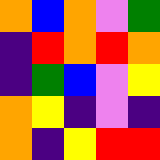[["orange", "blue", "orange", "violet", "green"], ["indigo", "red", "orange", "red", "orange"], ["indigo", "green", "blue", "violet", "yellow"], ["orange", "yellow", "indigo", "violet", "indigo"], ["orange", "indigo", "yellow", "red", "red"]]